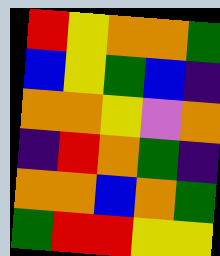[["red", "yellow", "orange", "orange", "green"], ["blue", "yellow", "green", "blue", "indigo"], ["orange", "orange", "yellow", "violet", "orange"], ["indigo", "red", "orange", "green", "indigo"], ["orange", "orange", "blue", "orange", "green"], ["green", "red", "red", "yellow", "yellow"]]